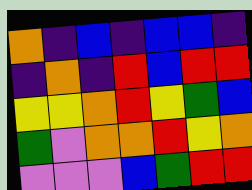[["orange", "indigo", "blue", "indigo", "blue", "blue", "indigo"], ["indigo", "orange", "indigo", "red", "blue", "red", "red"], ["yellow", "yellow", "orange", "red", "yellow", "green", "blue"], ["green", "violet", "orange", "orange", "red", "yellow", "orange"], ["violet", "violet", "violet", "blue", "green", "red", "red"]]